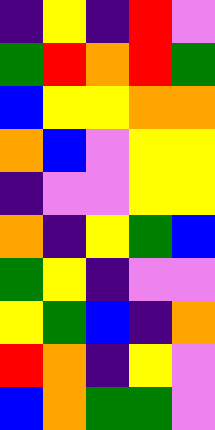[["indigo", "yellow", "indigo", "red", "violet"], ["green", "red", "orange", "red", "green"], ["blue", "yellow", "yellow", "orange", "orange"], ["orange", "blue", "violet", "yellow", "yellow"], ["indigo", "violet", "violet", "yellow", "yellow"], ["orange", "indigo", "yellow", "green", "blue"], ["green", "yellow", "indigo", "violet", "violet"], ["yellow", "green", "blue", "indigo", "orange"], ["red", "orange", "indigo", "yellow", "violet"], ["blue", "orange", "green", "green", "violet"]]